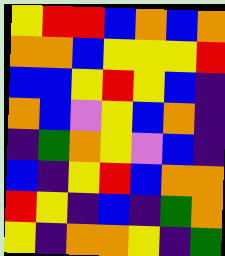[["yellow", "red", "red", "blue", "orange", "blue", "orange"], ["orange", "orange", "blue", "yellow", "yellow", "yellow", "red"], ["blue", "blue", "yellow", "red", "yellow", "blue", "indigo"], ["orange", "blue", "violet", "yellow", "blue", "orange", "indigo"], ["indigo", "green", "orange", "yellow", "violet", "blue", "indigo"], ["blue", "indigo", "yellow", "red", "blue", "orange", "orange"], ["red", "yellow", "indigo", "blue", "indigo", "green", "orange"], ["yellow", "indigo", "orange", "orange", "yellow", "indigo", "green"]]